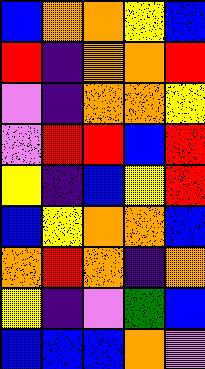[["blue", "orange", "orange", "yellow", "blue"], ["red", "indigo", "orange", "orange", "red"], ["violet", "indigo", "orange", "orange", "yellow"], ["violet", "red", "red", "blue", "red"], ["yellow", "indigo", "blue", "yellow", "red"], ["blue", "yellow", "orange", "orange", "blue"], ["orange", "red", "orange", "indigo", "orange"], ["yellow", "indigo", "violet", "green", "blue"], ["blue", "blue", "blue", "orange", "violet"]]